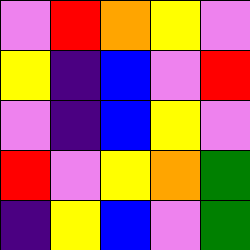[["violet", "red", "orange", "yellow", "violet"], ["yellow", "indigo", "blue", "violet", "red"], ["violet", "indigo", "blue", "yellow", "violet"], ["red", "violet", "yellow", "orange", "green"], ["indigo", "yellow", "blue", "violet", "green"]]